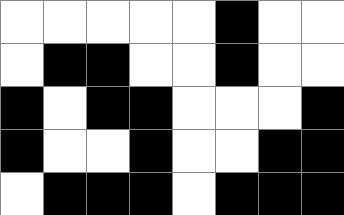[["white", "white", "white", "white", "white", "black", "white", "white"], ["white", "black", "black", "white", "white", "black", "white", "white"], ["black", "white", "black", "black", "white", "white", "white", "black"], ["black", "white", "white", "black", "white", "white", "black", "black"], ["white", "black", "black", "black", "white", "black", "black", "black"]]